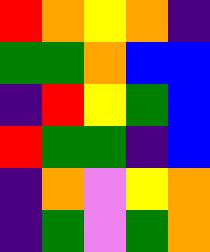[["red", "orange", "yellow", "orange", "indigo"], ["green", "green", "orange", "blue", "blue"], ["indigo", "red", "yellow", "green", "blue"], ["red", "green", "green", "indigo", "blue"], ["indigo", "orange", "violet", "yellow", "orange"], ["indigo", "green", "violet", "green", "orange"]]